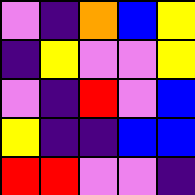[["violet", "indigo", "orange", "blue", "yellow"], ["indigo", "yellow", "violet", "violet", "yellow"], ["violet", "indigo", "red", "violet", "blue"], ["yellow", "indigo", "indigo", "blue", "blue"], ["red", "red", "violet", "violet", "indigo"]]